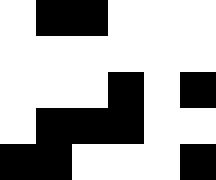[["white", "black", "black", "white", "white", "white"], ["white", "white", "white", "white", "white", "white"], ["white", "white", "white", "black", "white", "black"], ["white", "black", "black", "black", "white", "white"], ["black", "black", "white", "white", "white", "black"]]